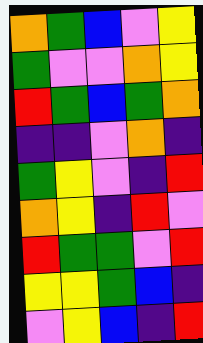[["orange", "green", "blue", "violet", "yellow"], ["green", "violet", "violet", "orange", "yellow"], ["red", "green", "blue", "green", "orange"], ["indigo", "indigo", "violet", "orange", "indigo"], ["green", "yellow", "violet", "indigo", "red"], ["orange", "yellow", "indigo", "red", "violet"], ["red", "green", "green", "violet", "red"], ["yellow", "yellow", "green", "blue", "indigo"], ["violet", "yellow", "blue", "indigo", "red"]]